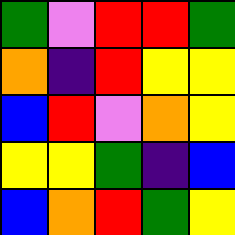[["green", "violet", "red", "red", "green"], ["orange", "indigo", "red", "yellow", "yellow"], ["blue", "red", "violet", "orange", "yellow"], ["yellow", "yellow", "green", "indigo", "blue"], ["blue", "orange", "red", "green", "yellow"]]